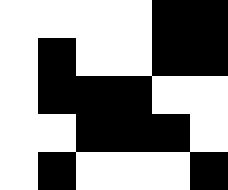[["white", "white", "white", "white", "black", "black"], ["white", "black", "white", "white", "black", "black"], ["white", "black", "black", "black", "white", "white"], ["white", "white", "black", "black", "black", "white"], ["white", "black", "white", "white", "white", "black"]]